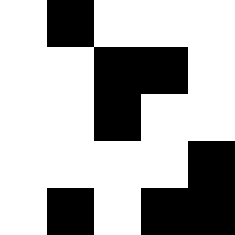[["white", "black", "white", "white", "white"], ["white", "white", "black", "black", "white"], ["white", "white", "black", "white", "white"], ["white", "white", "white", "white", "black"], ["white", "black", "white", "black", "black"]]